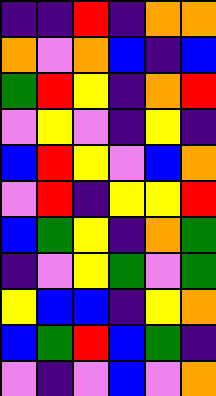[["indigo", "indigo", "red", "indigo", "orange", "orange"], ["orange", "violet", "orange", "blue", "indigo", "blue"], ["green", "red", "yellow", "indigo", "orange", "red"], ["violet", "yellow", "violet", "indigo", "yellow", "indigo"], ["blue", "red", "yellow", "violet", "blue", "orange"], ["violet", "red", "indigo", "yellow", "yellow", "red"], ["blue", "green", "yellow", "indigo", "orange", "green"], ["indigo", "violet", "yellow", "green", "violet", "green"], ["yellow", "blue", "blue", "indigo", "yellow", "orange"], ["blue", "green", "red", "blue", "green", "indigo"], ["violet", "indigo", "violet", "blue", "violet", "orange"]]